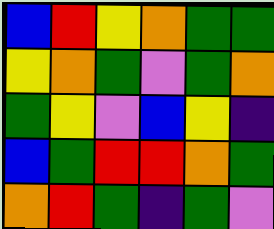[["blue", "red", "yellow", "orange", "green", "green"], ["yellow", "orange", "green", "violet", "green", "orange"], ["green", "yellow", "violet", "blue", "yellow", "indigo"], ["blue", "green", "red", "red", "orange", "green"], ["orange", "red", "green", "indigo", "green", "violet"]]